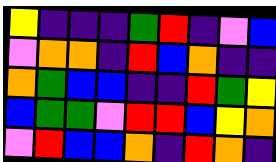[["yellow", "indigo", "indigo", "indigo", "green", "red", "indigo", "violet", "blue"], ["violet", "orange", "orange", "indigo", "red", "blue", "orange", "indigo", "indigo"], ["orange", "green", "blue", "blue", "indigo", "indigo", "red", "green", "yellow"], ["blue", "green", "green", "violet", "red", "red", "blue", "yellow", "orange"], ["violet", "red", "blue", "blue", "orange", "indigo", "red", "orange", "indigo"]]